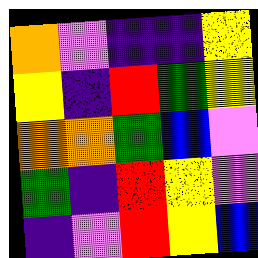[["orange", "violet", "indigo", "indigo", "yellow"], ["yellow", "indigo", "red", "green", "yellow"], ["orange", "orange", "green", "blue", "violet"], ["green", "indigo", "red", "yellow", "violet"], ["indigo", "violet", "red", "yellow", "blue"]]